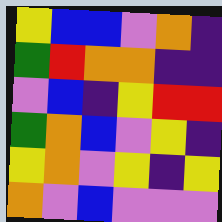[["yellow", "blue", "blue", "violet", "orange", "indigo"], ["green", "red", "orange", "orange", "indigo", "indigo"], ["violet", "blue", "indigo", "yellow", "red", "red"], ["green", "orange", "blue", "violet", "yellow", "indigo"], ["yellow", "orange", "violet", "yellow", "indigo", "yellow"], ["orange", "violet", "blue", "violet", "violet", "violet"]]